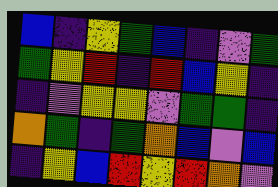[["blue", "indigo", "yellow", "green", "blue", "indigo", "violet", "green"], ["green", "yellow", "red", "indigo", "red", "blue", "yellow", "indigo"], ["indigo", "violet", "yellow", "yellow", "violet", "green", "green", "indigo"], ["orange", "green", "indigo", "green", "orange", "blue", "violet", "blue"], ["indigo", "yellow", "blue", "red", "yellow", "red", "orange", "violet"]]